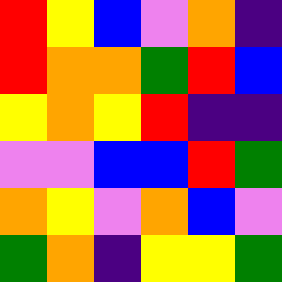[["red", "yellow", "blue", "violet", "orange", "indigo"], ["red", "orange", "orange", "green", "red", "blue"], ["yellow", "orange", "yellow", "red", "indigo", "indigo"], ["violet", "violet", "blue", "blue", "red", "green"], ["orange", "yellow", "violet", "orange", "blue", "violet"], ["green", "orange", "indigo", "yellow", "yellow", "green"]]